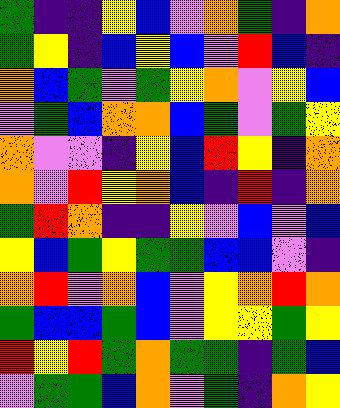[["green", "indigo", "indigo", "yellow", "blue", "violet", "orange", "green", "indigo", "orange"], ["green", "yellow", "indigo", "blue", "yellow", "blue", "violet", "red", "blue", "indigo"], ["orange", "blue", "green", "violet", "green", "yellow", "orange", "violet", "yellow", "blue"], ["violet", "green", "blue", "orange", "orange", "blue", "green", "violet", "green", "yellow"], ["orange", "violet", "violet", "indigo", "yellow", "blue", "red", "yellow", "indigo", "orange"], ["orange", "violet", "red", "yellow", "orange", "blue", "indigo", "red", "indigo", "orange"], ["green", "red", "orange", "indigo", "indigo", "yellow", "violet", "blue", "violet", "blue"], ["yellow", "blue", "green", "yellow", "green", "green", "blue", "blue", "violet", "indigo"], ["orange", "red", "violet", "orange", "blue", "violet", "yellow", "orange", "red", "orange"], ["green", "blue", "blue", "green", "blue", "violet", "yellow", "yellow", "green", "yellow"], ["red", "yellow", "red", "green", "orange", "green", "green", "indigo", "green", "blue"], ["violet", "green", "green", "blue", "orange", "violet", "green", "indigo", "orange", "yellow"]]